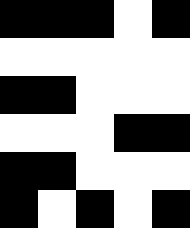[["black", "black", "black", "white", "black"], ["white", "white", "white", "white", "white"], ["black", "black", "white", "white", "white"], ["white", "white", "white", "black", "black"], ["black", "black", "white", "white", "white"], ["black", "white", "black", "white", "black"]]